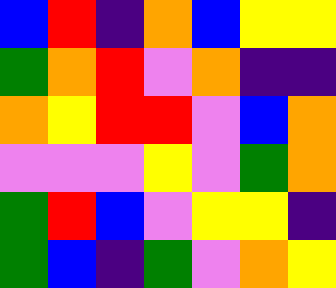[["blue", "red", "indigo", "orange", "blue", "yellow", "yellow"], ["green", "orange", "red", "violet", "orange", "indigo", "indigo"], ["orange", "yellow", "red", "red", "violet", "blue", "orange"], ["violet", "violet", "violet", "yellow", "violet", "green", "orange"], ["green", "red", "blue", "violet", "yellow", "yellow", "indigo"], ["green", "blue", "indigo", "green", "violet", "orange", "yellow"]]